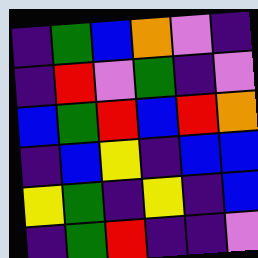[["indigo", "green", "blue", "orange", "violet", "indigo"], ["indigo", "red", "violet", "green", "indigo", "violet"], ["blue", "green", "red", "blue", "red", "orange"], ["indigo", "blue", "yellow", "indigo", "blue", "blue"], ["yellow", "green", "indigo", "yellow", "indigo", "blue"], ["indigo", "green", "red", "indigo", "indigo", "violet"]]